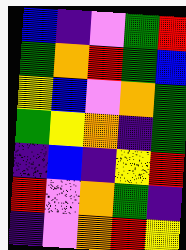[["blue", "indigo", "violet", "green", "red"], ["green", "orange", "red", "green", "blue"], ["yellow", "blue", "violet", "orange", "green"], ["green", "yellow", "orange", "indigo", "green"], ["indigo", "blue", "indigo", "yellow", "red"], ["red", "violet", "orange", "green", "indigo"], ["indigo", "violet", "orange", "red", "yellow"]]